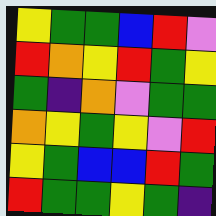[["yellow", "green", "green", "blue", "red", "violet"], ["red", "orange", "yellow", "red", "green", "yellow"], ["green", "indigo", "orange", "violet", "green", "green"], ["orange", "yellow", "green", "yellow", "violet", "red"], ["yellow", "green", "blue", "blue", "red", "green"], ["red", "green", "green", "yellow", "green", "indigo"]]